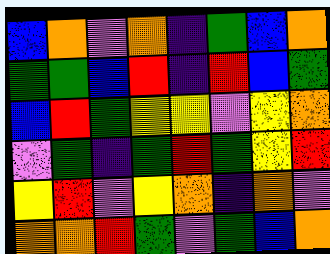[["blue", "orange", "violet", "orange", "indigo", "green", "blue", "orange"], ["green", "green", "blue", "red", "indigo", "red", "blue", "green"], ["blue", "red", "green", "yellow", "yellow", "violet", "yellow", "orange"], ["violet", "green", "indigo", "green", "red", "green", "yellow", "red"], ["yellow", "red", "violet", "yellow", "orange", "indigo", "orange", "violet"], ["orange", "orange", "red", "green", "violet", "green", "blue", "orange"]]